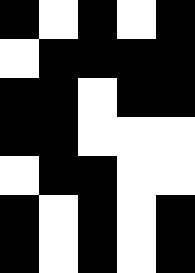[["black", "white", "black", "white", "black"], ["white", "black", "black", "black", "black"], ["black", "black", "white", "black", "black"], ["black", "black", "white", "white", "white"], ["white", "black", "black", "white", "white"], ["black", "white", "black", "white", "black"], ["black", "white", "black", "white", "black"]]